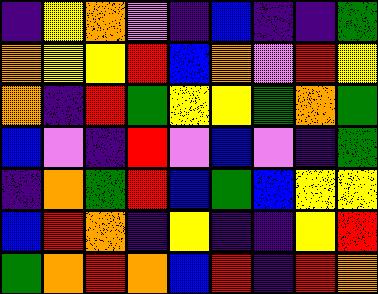[["indigo", "yellow", "orange", "violet", "indigo", "blue", "indigo", "indigo", "green"], ["orange", "yellow", "yellow", "red", "blue", "orange", "violet", "red", "yellow"], ["orange", "indigo", "red", "green", "yellow", "yellow", "green", "orange", "green"], ["blue", "violet", "indigo", "red", "violet", "blue", "violet", "indigo", "green"], ["indigo", "orange", "green", "red", "blue", "green", "blue", "yellow", "yellow"], ["blue", "red", "orange", "indigo", "yellow", "indigo", "indigo", "yellow", "red"], ["green", "orange", "red", "orange", "blue", "red", "indigo", "red", "orange"]]